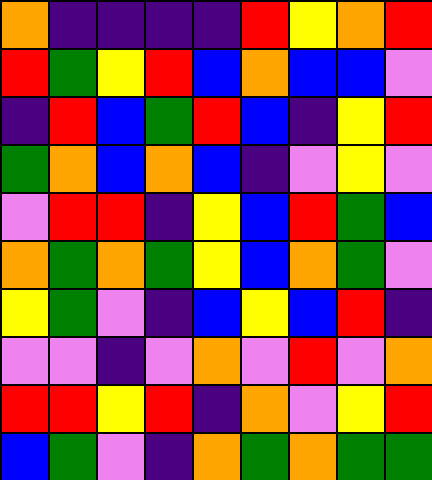[["orange", "indigo", "indigo", "indigo", "indigo", "red", "yellow", "orange", "red"], ["red", "green", "yellow", "red", "blue", "orange", "blue", "blue", "violet"], ["indigo", "red", "blue", "green", "red", "blue", "indigo", "yellow", "red"], ["green", "orange", "blue", "orange", "blue", "indigo", "violet", "yellow", "violet"], ["violet", "red", "red", "indigo", "yellow", "blue", "red", "green", "blue"], ["orange", "green", "orange", "green", "yellow", "blue", "orange", "green", "violet"], ["yellow", "green", "violet", "indigo", "blue", "yellow", "blue", "red", "indigo"], ["violet", "violet", "indigo", "violet", "orange", "violet", "red", "violet", "orange"], ["red", "red", "yellow", "red", "indigo", "orange", "violet", "yellow", "red"], ["blue", "green", "violet", "indigo", "orange", "green", "orange", "green", "green"]]